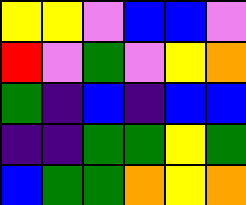[["yellow", "yellow", "violet", "blue", "blue", "violet"], ["red", "violet", "green", "violet", "yellow", "orange"], ["green", "indigo", "blue", "indigo", "blue", "blue"], ["indigo", "indigo", "green", "green", "yellow", "green"], ["blue", "green", "green", "orange", "yellow", "orange"]]